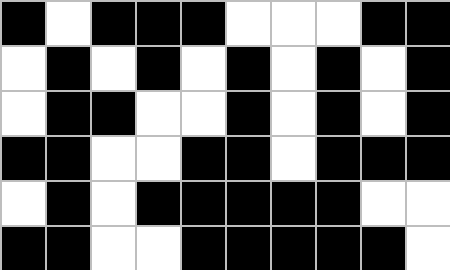[["black", "white", "black", "black", "black", "white", "white", "white", "black", "black"], ["white", "black", "white", "black", "white", "black", "white", "black", "white", "black"], ["white", "black", "black", "white", "white", "black", "white", "black", "white", "black"], ["black", "black", "white", "white", "black", "black", "white", "black", "black", "black"], ["white", "black", "white", "black", "black", "black", "black", "black", "white", "white"], ["black", "black", "white", "white", "black", "black", "black", "black", "black", "white"]]